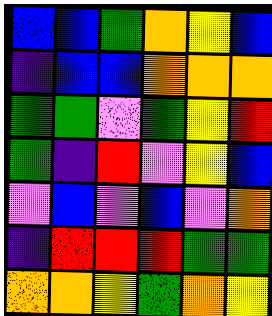[["blue", "blue", "green", "orange", "yellow", "blue"], ["indigo", "blue", "blue", "orange", "orange", "orange"], ["green", "green", "violet", "green", "yellow", "red"], ["green", "indigo", "red", "violet", "yellow", "blue"], ["violet", "blue", "violet", "blue", "violet", "orange"], ["indigo", "red", "red", "red", "green", "green"], ["orange", "orange", "yellow", "green", "orange", "yellow"]]